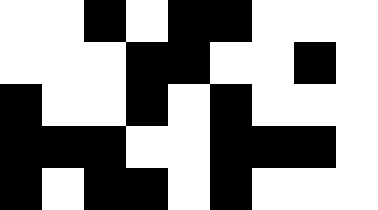[["white", "white", "black", "white", "black", "black", "white", "white", "white"], ["white", "white", "white", "black", "black", "white", "white", "black", "white"], ["black", "white", "white", "black", "white", "black", "white", "white", "white"], ["black", "black", "black", "white", "white", "black", "black", "black", "white"], ["black", "white", "black", "black", "white", "black", "white", "white", "white"]]